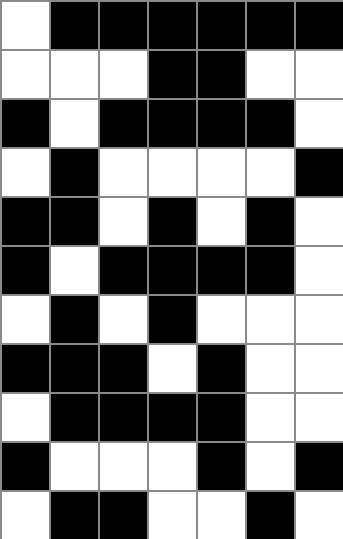[["white", "black", "black", "black", "black", "black", "black"], ["white", "white", "white", "black", "black", "white", "white"], ["black", "white", "black", "black", "black", "black", "white"], ["white", "black", "white", "white", "white", "white", "black"], ["black", "black", "white", "black", "white", "black", "white"], ["black", "white", "black", "black", "black", "black", "white"], ["white", "black", "white", "black", "white", "white", "white"], ["black", "black", "black", "white", "black", "white", "white"], ["white", "black", "black", "black", "black", "white", "white"], ["black", "white", "white", "white", "black", "white", "black"], ["white", "black", "black", "white", "white", "black", "white"]]